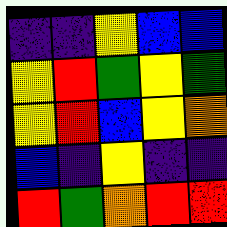[["indigo", "indigo", "yellow", "blue", "blue"], ["yellow", "red", "green", "yellow", "green"], ["yellow", "red", "blue", "yellow", "orange"], ["blue", "indigo", "yellow", "indigo", "indigo"], ["red", "green", "orange", "red", "red"]]